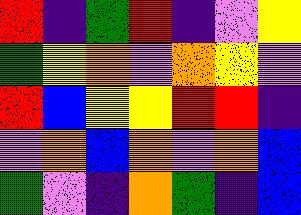[["red", "indigo", "green", "red", "indigo", "violet", "yellow"], ["green", "yellow", "orange", "violet", "orange", "yellow", "violet"], ["red", "blue", "yellow", "yellow", "red", "red", "indigo"], ["violet", "orange", "blue", "orange", "violet", "orange", "blue"], ["green", "violet", "indigo", "orange", "green", "indigo", "blue"]]